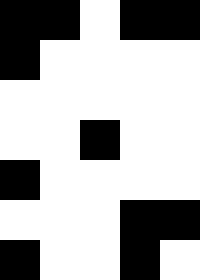[["black", "black", "white", "black", "black"], ["black", "white", "white", "white", "white"], ["white", "white", "white", "white", "white"], ["white", "white", "black", "white", "white"], ["black", "white", "white", "white", "white"], ["white", "white", "white", "black", "black"], ["black", "white", "white", "black", "white"]]